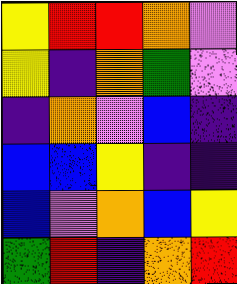[["yellow", "red", "red", "orange", "violet"], ["yellow", "indigo", "orange", "green", "violet"], ["indigo", "orange", "violet", "blue", "indigo"], ["blue", "blue", "yellow", "indigo", "indigo"], ["blue", "violet", "orange", "blue", "yellow"], ["green", "red", "indigo", "orange", "red"]]